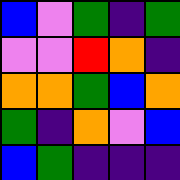[["blue", "violet", "green", "indigo", "green"], ["violet", "violet", "red", "orange", "indigo"], ["orange", "orange", "green", "blue", "orange"], ["green", "indigo", "orange", "violet", "blue"], ["blue", "green", "indigo", "indigo", "indigo"]]